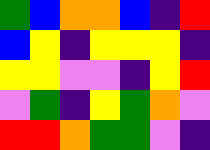[["green", "blue", "orange", "orange", "blue", "indigo", "red"], ["blue", "yellow", "indigo", "yellow", "yellow", "yellow", "indigo"], ["yellow", "yellow", "violet", "violet", "indigo", "yellow", "red"], ["violet", "green", "indigo", "yellow", "green", "orange", "violet"], ["red", "red", "orange", "green", "green", "violet", "indigo"]]